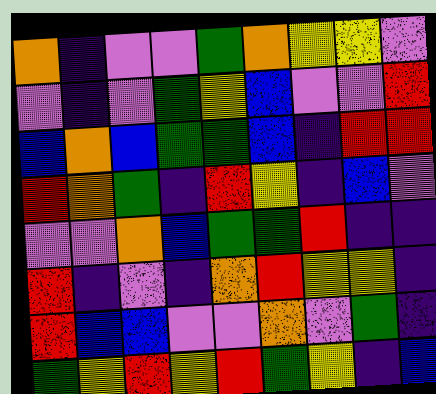[["orange", "indigo", "violet", "violet", "green", "orange", "yellow", "yellow", "violet"], ["violet", "indigo", "violet", "green", "yellow", "blue", "violet", "violet", "red"], ["blue", "orange", "blue", "green", "green", "blue", "indigo", "red", "red"], ["red", "orange", "green", "indigo", "red", "yellow", "indigo", "blue", "violet"], ["violet", "violet", "orange", "blue", "green", "green", "red", "indigo", "indigo"], ["red", "indigo", "violet", "indigo", "orange", "red", "yellow", "yellow", "indigo"], ["red", "blue", "blue", "violet", "violet", "orange", "violet", "green", "indigo"], ["green", "yellow", "red", "yellow", "red", "green", "yellow", "indigo", "blue"]]